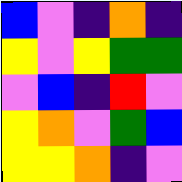[["blue", "violet", "indigo", "orange", "indigo"], ["yellow", "violet", "yellow", "green", "green"], ["violet", "blue", "indigo", "red", "violet"], ["yellow", "orange", "violet", "green", "blue"], ["yellow", "yellow", "orange", "indigo", "violet"]]